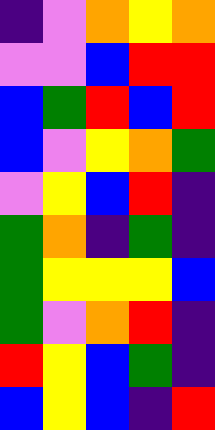[["indigo", "violet", "orange", "yellow", "orange"], ["violet", "violet", "blue", "red", "red"], ["blue", "green", "red", "blue", "red"], ["blue", "violet", "yellow", "orange", "green"], ["violet", "yellow", "blue", "red", "indigo"], ["green", "orange", "indigo", "green", "indigo"], ["green", "yellow", "yellow", "yellow", "blue"], ["green", "violet", "orange", "red", "indigo"], ["red", "yellow", "blue", "green", "indigo"], ["blue", "yellow", "blue", "indigo", "red"]]